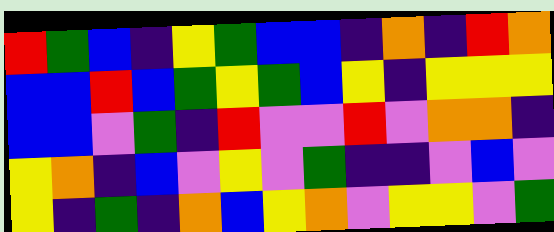[["red", "green", "blue", "indigo", "yellow", "green", "blue", "blue", "indigo", "orange", "indigo", "red", "orange"], ["blue", "blue", "red", "blue", "green", "yellow", "green", "blue", "yellow", "indigo", "yellow", "yellow", "yellow"], ["blue", "blue", "violet", "green", "indigo", "red", "violet", "violet", "red", "violet", "orange", "orange", "indigo"], ["yellow", "orange", "indigo", "blue", "violet", "yellow", "violet", "green", "indigo", "indigo", "violet", "blue", "violet"], ["yellow", "indigo", "green", "indigo", "orange", "blue", "yellow", "orange", "violet", "yellow", "yellow", "violet", "green"]]